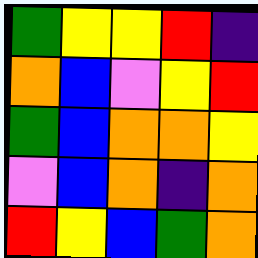[["green", "yellow", "yellow", "red", "indigo"], ["orange", "blue", "violet", "yellow", "red"], ["green", "blue", "orange", "orange", "yellow"], ["violet", "blue", "orange", "indigo", "orange"], ["red", "yellow", "blue", "green", "orange"]]